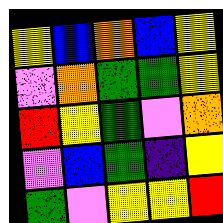[["yellow", "blue", "orange", "blue", "yellow"], ["violet", "orange", "green", "green", "yellow"], ["red", "yellow", "green", "violet", "orange"], ["violet", "blue", "green", "indigo", "yellow"], ["green", "violet", "yellow", "yellow", "red"]]